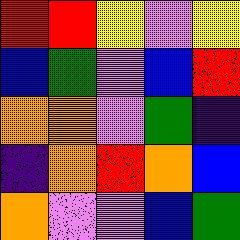[["red", "red", "yellow", "violet", "yellow"], ["blue", "green", "violet", "blue", "red"], ["orange", "orange", "violet", "green", "indigo"], ["indigo", "orange", "red", "orange", "blue"], ["orange", "violet", "violet", "blue", "green"]]